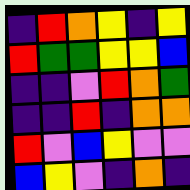[["indigo", "red", "orange", "yellow", "indigo", "yellow"], ["red", "green", "green", "yellow", "yellow", "blue"], ["indigo", "indigo", "violet", "red", "orange", "green"], ["indigo", "indigo", "red", "indigo", "orange", "orange"], ["red", "violet", "blue", "yellow", "violet", "violet"], ["blue", "yellow", "violet", "indigo", "orange", "indigo"]]